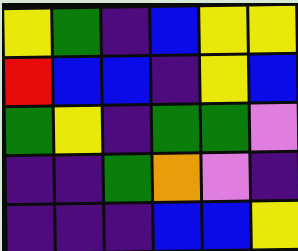[["yellow", "green", "indigo", "blue", "yellow", "yellow"], ["red", "blue", "blue", "indigo", "yellow", "blue"], ["green", "yellow", "indigo", "green", "green", "violet"], ["indigo", "indigo", "green", "orange", "violet", "indigo"], ["indigo", "indigo", "indigo", "blue", "blue", "yellow"]]